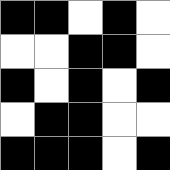[["black", "black", "white", "black", "white"], ["white", "white", "black", "black", "white"], ["black", "white", "black", "white", "black"], ["white", "black", "black", "white", "white"], ["black", "black", "black", "white", "black"]]